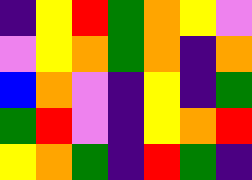[["indigo", "yellow", "red", "green", "orange", "yellow", "violet"], ["violet", "yellow", "orange", "green", "orange", "indigo", "orange"], ["blue", "orange", "violet", "indigo", "yellow", "indigo", "green"], ["green", "red", "violet", "indigo", "yellow", "orange", "red"], ["yellow", "orange", "green", "indigo", "red", "green", "indigo"]]